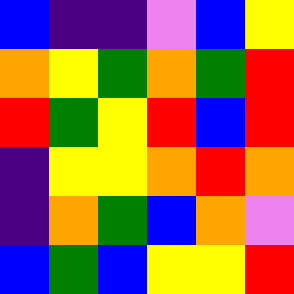[["blue", "indigo", "indigo", "violet", "blue", "yellow"], ["orange", "yellow", "green", "orange", "green", "red"], ["red", "green", "yellow", "red", "blue", "red"], ["indigo", "yellow", "yellow", "orange", "red", "orange"], ["indigo", "orange", "green", "blue", "orange", "violet"], ["blue", "green", "blue", "yellow", "yellow", "red"]]